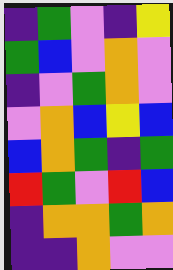[["indigo", "green", "violet", "indigo", "yellow"], ["green", "blue", "violet", "orange", "violet"], ["indigo", "violet", "green", "orange", "violet"], ["violet", "orange", "blue", "yellow", "blue"], ["blue", "orange", "green", "indigo", "green"], ["red", "green", "violet", "red", "blue"], ["indigo", "orange", "orange", "green", "orange"], ["indigo", "indigo", "orange", "violet", "violet"]]